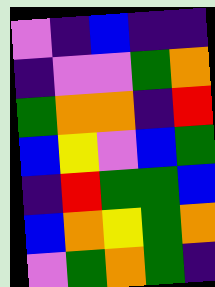[["violet", "indigo", "blue", "indigo", "indigo"], ["indigo", "violet", "violet", "green", "orange"], ["green", "orange", "orange", "indigo", "red"], ["blue", "yellow", "violet", "blue", "green"], ["indigo", "red", "green", "green", "blue"], ["blue", "orange", "yellow", "green", "orange"], ["violet", "green", "orange", "green", "indigo"]]